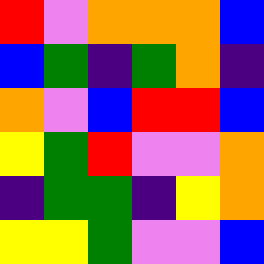[["red", "violet", "orange", "orange", "orange", "blue"], ["blue", "green", "indigo", "green", "orange", "indigo"], ["orange", "violet", "blue", "red", "red", "blue"], ["yellow", "green", "red", "violet", "violet", "orange"], ["indigo", "green", "green", "indigo", "yellow", "orange"], ["yellow", "yellow", "green", "violet", "violet", "blue"]]